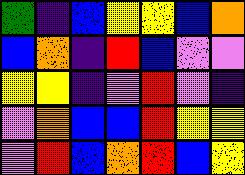[["green", "indigo", "blue", "yellow", "yellow", "blue", "orange"], ["blue", "orange", "indigo", "red", "blue", "violet", "violet"], ["yellow", "yellow", "indigo", "violet", "red", "violet", "indigo"], ["violet", "orange", "blue", "blue", "red", "yellow", "yellow"], ["violet", "red", "blue", "orange", "red", "blue", "yellow"]]